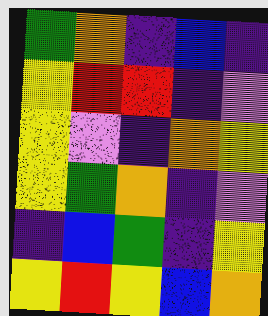[["green", "orange", "indigo", "blue", "indigo"], ["yellow", "red", "red", "indigo", "violet"], ["yellow", "violet", "indigo", "orange", "yellow"], ["yellow", "green", "orange", "indigo", "violet"], ["indigo", "blue", "green", "indigo", "yellow"], ["yellow", "red", "yellow", "blue", "orange"]]